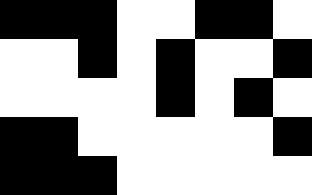[["black", "black", "black", "white", "white", "black", "black", "white"], ["white", "white", "black", "white", "black", "white", "white", "black"], ["white", "white", "white", "white", "black", "white", "black", "white"], ["black", "black", "white", "white", "white", "white", "white", "black"], ["black", "black", "black", "white", "white", "white", "white", "white"]]